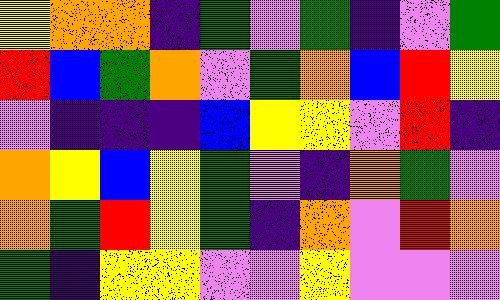[["yellow", "orange", "orange", "indigo", "green", "violet", "green", "indigo", "violet", "green"], ["red", "blue", "green", "orange", "violet", "green", "orange", "blue", "red", "yellow"], ["violet", "indigo", "indigo", "indigo", "blue", "yellow", "yellow", "violet", "red", "indigo"], ["orange", "yellow", "blue", "yellow", "green", "violet", "indigo", "orange", "green", "violet"], ["orange", "green", "red", "yellow", "green", "indigo", "orange", "violet", "red", "orange"], ["green", "indigo", "yellow", "yellow", "violet", "violet", "yellow", "violet", "violet", "violet"]]